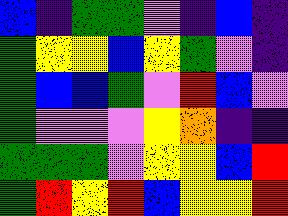[["blue", "indigo", "green", "green", "violet", "indigo", "blue", "indigo"], ["green", "yellow", "yellow", "blue", "yellow", "green", "violet", "indigo"], ["green", "blue", "blue", "green", "violet", "red", "blue", "violet"], ["green", "violet", "violet", "violet", "yellow", "orange", "indigo", "indigo"], ["green", "green", "green", "violet", "yellow", "yellow", "blue", "red"], ["green", "red", "yellow", "red", "blue", "yellow", "yellow", "red"]]